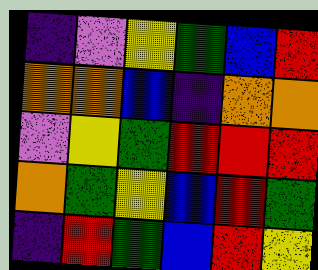[["indigo", "violet", "yellow", "green", "blue", "red"], ["orange", "orange", "blue", "indigo", "orange", "orange"], ["violet", "yellow", "green", "red", "red", "red"], ["orange", "green", "yellow", "blue", "red", "green"], ["indigo", "red", "green", "blue", "red", "yellow"]]